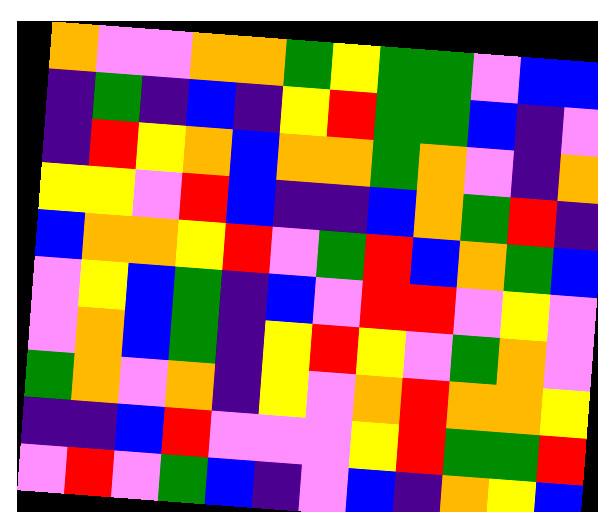[["orange", "violet", "violet", "orange", "orange", "green", "yellow", "green", "green", "violet", "blue", "blue"], ["indigo", "green", "indigo", "blue", "indigo", "yellow", "red", "green", "green", "blue", "indigo", "violet"], ["indigo", "red", "yellow", "orange", "blue", "orange", "orange", "green", "orange", "violet", "indigo", "orange"], ["yellow", "yellow", "violet", "red", "blue", "indigo", "indigo", "blue", "orange", "green", "red", "indigo"], ["blue", "orange", "orange", "yellow", "red", "violet", "green", "red", "blue", "orange", "green", "blue"], ["violet", "yellow", "blue", "green", "indigo", "blue", "violet", "red", "red", "violet", "yellow", "violet"], ["violet", "orange", "blue", "green", "indigo", "yellow", "red", "yellow", "violet", "green", "orange", "violet"], ["green", "orange", "violet", "orange", "indigo", "yellow", "violet", "orange", "red", "orange", "orange", "yellow"], ["indigo", "indigo", "blue", "red", "violet", "violet", "violet", "yellow", "red", "green", "green", "red"], ["violet", "red", "violet", "green", "blue", "indigo", "violet", "blue", "indigo", "orange", "yellow", "blue"]]